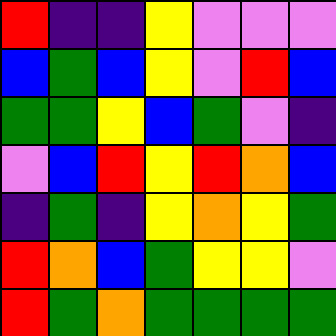[["red", "indigo", "indigo", "yellow", "violet", "violet", "violet"], ["blue", "green", "blue", "yellow", "violet", "red", "blue"], ["green", "green", "yellow", "blue", "green", "violet", "indigo"], ["violet", "blue", "red", "yellow", "red", "orange", "blue"], ["indigo", "green", "indigo", "yellow", "orange", "yellow", "green"], ["red", "orange", "blue", "green", "yellow", "yellow", "violet"], ["red", "green", "orange", "green", "green", "green", "green"]]